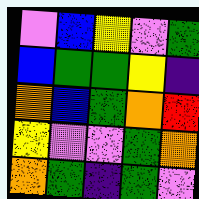[["violet", "blue", "yellow", "violet", "green"], ["blue", "green", "green", "yellow", "indigo"], ["orange", "blue", "green", "orange", "red"], ["yellow", "violet", "violet", "green", "orange"], ["orange", "green", "indigo", "green", "violet"]]